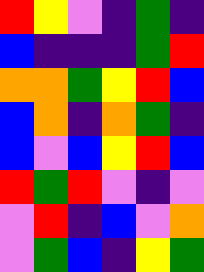[["red", "yellow", "violet", "indigo", "green", "indigo"], ["blue", "indigo", "indigo", "indigo", "green", "red"], ["orange", "orange", "green", "yellow", "red", "blue"], ["blue", "orange", "indigo", "orange", "green", "indigo"], ["blue", "violet", "blue", "yellow", "red", "blue"], ["red", "green", "red", "violet", "indigo", "violet"], ["violet", "red", "indigo", "blue", "violet", "orange"], ["violet", "green", "blue", "indigo", "yellow", "green"]]